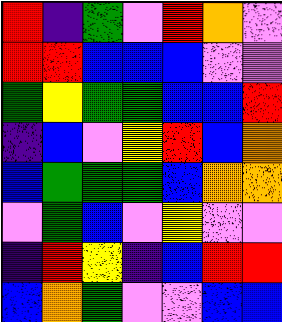[["red", "indigo", "green", "violet", "red", "orange", "violet"], ["red", "red", "blue", "blue", "blue", "violet", "violet"], ["green", "yellow", "green", "green", "blue", "blue", "red"], ["indigo", "blue", "violet", "yellow", "red", "blue", "orange"], ["blue", "green", "green", "green", "blue", "orange", "orange"], ["violet", "green", "blue", "violet", "yellow", "violet", "violet"], ["indigo", "red", "yellow", "indigo", "blue", "red", "red"], ["blue", "orange", "green", "violet", "violet", "blue", "blue"]]